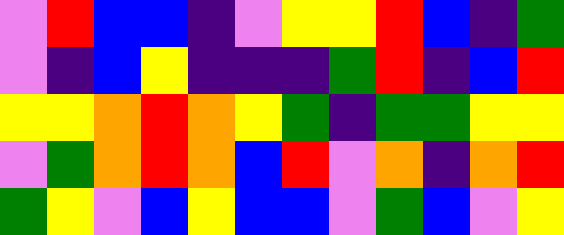[["violet", "red", "blue", "blue", "indigo", "violet", "yellow", "yellow", "red", "blue", "indigo", "green"], ["violet", "indigo", "blue", "yellow", "indigo", "indigo", "indigo", "green", "red", "indigo", "blue", "red"], ["yellow", "yellow", "orange", "red", "orange", "yellow", "green", "indigo", "green", "green", "yellow", "yellow"], ["violet", "green", "orange", "red", "orange", "blue", "red", "violet", "orange", "indigo", "orange", "red"], ["green", "yellow", "violet", "blue", "yellow", "blue", "blue", "violet", "green", "blue", "violet", "yellow"]]